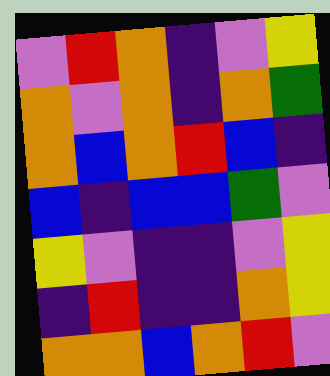[["violet", "red", "orange", "indigo", "violet", "yellow"], ["orange", "violet", "orange", "indigo", "orange", "green"], ["orange", "blue", "orange", "red", "blue", "indigo"], ["blue", "indigo", "blue", "blue", "green", "violet"], ["yellow", "violet", "indigo", "indigo", "violet", "yellow"], ["indigo", "red", "indigo", "indigo", "orange", "yellow"], ["orange", "orange", "blue", "orange", "red", "violet"]]